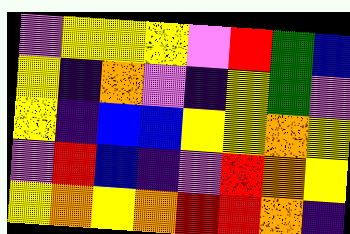[["violet", "yellow", "yellow", "yellow", "violet", "red", "green", "blue"], ["yellow", "indigo", "orange", "violet", "indigo", "yellow", "green", "violet"], ["yellow", "indigo", "blue", "blue", "yellow", "yellow", "orange", "yellow"], ["violet", "red", "blue", "indigo", "violet", "red", "orange", "yellow"], ["yellow", "orange", "yellow", "orange", "red", "red", "orange", "indigo"]]